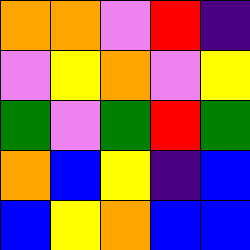[["orange", "orange", "violet", "red", "indigo"], ["violet", "yellow", "orange", "violet", "yellow"], ["green", "violet", "green", "red", "green"], ["orange", "blue", "yellow", "indigo", "blue"], ["blue", "yellow", "orange", "blue", "blue"]]